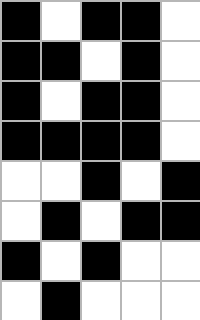[["black", "white", "black", "black", "white"], ["black", "black", "white", "black", "white"], ["black", "white", "black", "black", "white"], ["black", "black", "black", "black", "white"], ["white", "white", "black", "white", "black"], ["white", "black", "white", "black", "black"], ["black", "white", "black", "white", "white"], ["white", "black", "white", "white", "white"]]